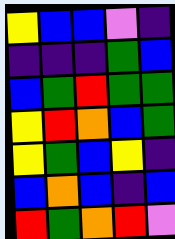[["yellow", "blue", "blue", "violet", "indigo"], ["indigo", "indigo", "indigo", "green", "blue"], ["blue", "green", "red", "green", "green"], ["yellow", "red", "orange", "blue", "green"], ["yellow", "green", "blue", "yellow", "indigo"], ["blue", "orange", "blue", "indigo", "blue"], ["red", "green", "orange", "red", "violet"]]